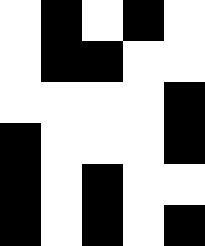[["white", "black", "white", "black", "white"], ["white", "black", "black", "white", "white"], ["white", "white", "white", "white", "black"], ["black", "white", "white", "white", "black"], ["black", "white", "black", "white", "white"], ["black", "white", "black", "white", "black"]]